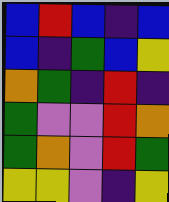[["blue", "red", "blue", "indigo", "blue"], ["blue", "indigo", "green", "blue", "yellow"], ["orange", "green", "indigo", "red", "indigo"], ["green", "violet", "violet", "red", "orange"], ["green", "orange", "violet", "red", "green"], ["yellow", "yellow", "violet", "indigo", "yellow"]]